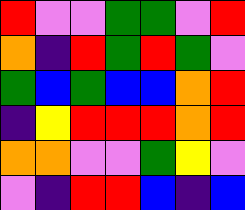[["red", "violet", "violet", "green", "green", "violet", "red"], ["orange", "indigo", "red", "green", "red", "green", "violet"], ["green", "blue", "green", "blue", "blue", "orange", "red"], ["indigo", "yellow", "red", "red", "red", "orange", "red"], ["orange", "orange", "violet", "violet", "green", "yellow", "violet"], ["violet", "indigo", "red", "red", "blue", "indigo", "blue"]]